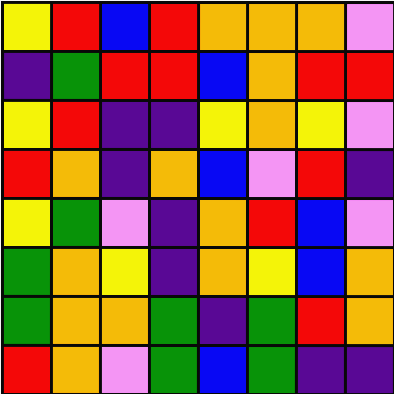[["yellow", "red", "blue", "red", "orange", "orange", "orange", "violet"], ["indigo", "green", "red", "red", "blue", "orange", "red", "red"], ["yellow", "red", "indigo", "indigo", "yellow", "orange", "yellow", "violet"], ["red", "orange", "indigo", "orange", "blue", "violet", "red", "indigo"], ["yellow", "green", "violet", "indigo", "orange", "red", "blue", "violet"], ["green", "orange", "yellow", "indigo", "orange", "yellow", "blue", "orange"], ["green", "orange", "orange", "green", "indigo", "green", "red", "orange"], ["red", "orange", "violet", "green", "blue", "green", "indigo", "indigo"]]